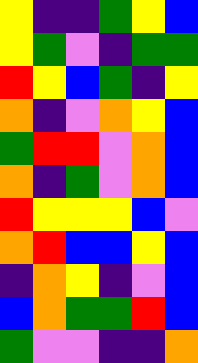[["yellow", "indigo", "indigo", "green", "yellow", "blue"], ["yellow", "green", "violet", "indigo", "green", "green"], ["red", "yellow", "blue", "green", "indigo", "yellow"], ["orange", "indigo", "violet", "orange", "yellow", "blue"], ["green", "red", "red", "violet", "orange", "blue"], ["orange", "indigo", "green", "violet", "orange", "blue"], ["red", "yellow", "yellow", "yellow", "blue", "violet"], ["orange", "red", "blue", "blue", "yellow", "blue"], ["indigo", "orange", "yellow", "indigo", "violet", "blue"], ["blue", "orange", "green", "green", "red", "blue"], ["green", "violet", "violet", "indigo", "indigo", "orange"]]